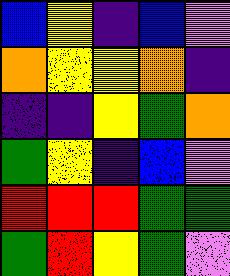[["blue", "yellow", "indigo", "blue", "violet"], ["orange", "yellow", "yellow", "orange", "indigo"], ["indigo", "indigo", "yellow", "green", "orange"], ["green", "yellow", "indigo", "blue", "violet"], ["red", "red", "red", "green", "green"], ["green", "red", "yellow", "green", "violet"]]